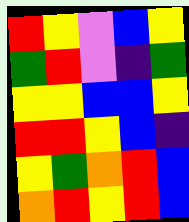[["red", "yellow", "violet", "blue", "yellow"], ["green", "red", "violet", "indigo", "green"], ["yellow", "yellow", "blue", "blue", "yellow"], ["red", "red", "yellow", "blue", "indigo"], ["yellow", "green", "orange", "red", "blue"], ["orange", "red", "yellow", "red", "blue"]]